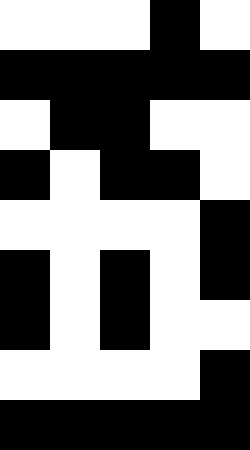[["white", "white", "white", "black", "white"], ["black", "black", "black", "black", "black"], ["white", "black", "black", "white", "white"], ["black", "white", "black", "black", "white"], ["white", "white", "white", "white", "black"], ["black", "white", "black", "white", "black"], ["black", "white", "black", "white", "white"], ["white", "white", "white", "white", "black"], ["black", "black", "black", "black", "black"]]